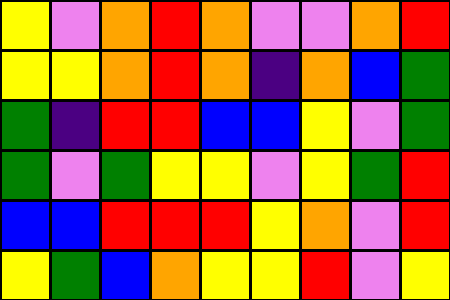[["yellow", "violet", "orange", "red", "orange", "violet", "violet", "orange", "red"], ["yellow", "yellow", "orange", "red", "orange", "indigo", "orange", "blue", "green"], ["green", "indigo", "red", "red", "blue", "blue", "yellow", "violet", "green"], ["green", "violet", "green", "yellow", "yellow", "violet", "yellow", "green", "red"], ["blue", "blue", "red", "red", "red", "yellow", "orange", "violet", "red"], ["yellow", "green", "blue", "orange", "yellow", "yellow", "red", "violet", "yellow"]]